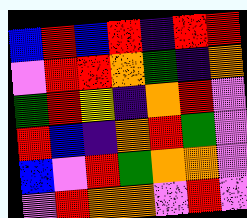[["blue", "red", "blue", "red", "indigo", "red", "red"], ["violet", "red", "red", "orange", "green", "indigo", "orange"], ["green", "red", "yellow", "indigo", "orange", "red", "violet"], ["red", "blue", "indigo", "orange", "red", "green", "violet"], ["blue", "violet", "red", "green", "orange", "orange", "violet"], ["violet", "red", "orange", "orange", "violet", "red", "violet"]]